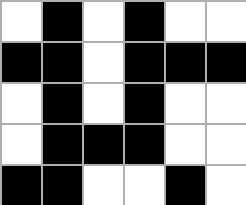[["white", "black", "white", "black", "white", "white"], ["black", "black", "white", "black", "black", "black"], ["white", "black", "white", "black", "white", "white"], ["white", "black", "black", "black", "white", "white"], ["black", "black", "white", "white", "black", "white"]]